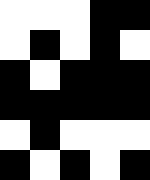[["white", "white", "white", "black", "black"], ["white", "black", "white", "black", "white"], ["black", "white", "black", "black", "black"], ["black", "black", "black", "black", "black"], ["white", "black", "white", "white", "white"], ["black", "white", "black", "white", "black"]]